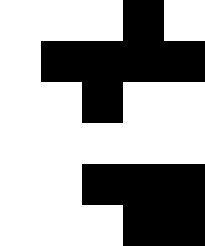[["white", "white", "white", "black", "white"], ["white", "black", "black", "black", "black"], ["white", "white", "black", "white", "white"], ["white", "white", "white", "white", "white"], ["white", "white", "black", "black", "black"], ["white", "white", "white", "black", "black"]]